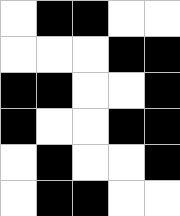[["white", "black", "black", "white", "white"], ["white", "white", "white", "black", "black"], ["black", "black", "white", "white", "black"], ["black", "white", "white", "black", "black"], ["white", "black", "white", "white", "black"], ["white", "black", "black", "white", "white"]]